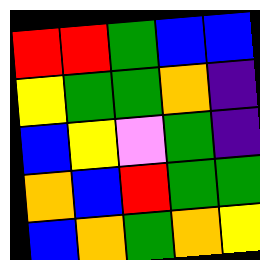[["red", "red", "green", "blue", "blue"], ["yellow", "green", "green", "orange", "indigo"], ["blue", "yellow", "violet", "green", "indigo"], ["orange", "blue", "red", "green", "green"], ["blue", "orange", "green", "orange", "yellow"]]